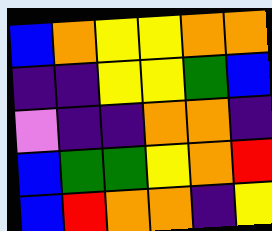[["blue", "orange", "yellow", "yellow", "orange", "orange"], ["indigo", "indigo", "yellow", "yellow", "green", "blue"], ["violet", "indigo", "indigo", "orange", "orange", "indigo"], ["blue", "green", "green", "yellow", "orange", "red"], ["blue", "red", "orange", "orange", "indigo", "yellow"]]